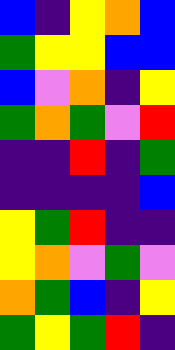[["blue", "indigo", "yellow", "orange", "blue"], ["green", "yellow", "yellow", "blue", "blue"], ["blue", "violet", "orange", "indigo", "yellow"], ["green", "orange", "green", "violet", "red"], ["indigo", "indigo", "red", "indigo", "green"], ["indigo", "indigo", "indigo", "indigo", "blue"], ["yellow", "green", "red", "indigo", "indigo"], ["yellow", "orange", "violet", "green", "violet"], ["orange", "green", "blue", "indigo", "yellow"], ["green", "yellow", "green", "red", "indigo"]]